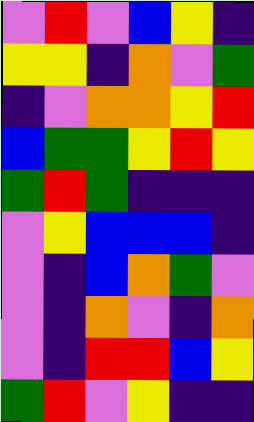[["violet", "red", "violet", "blue", "yellow", "indigo"], ["yellow", "yellow", "indigo", "orange", "violet", "green"], ["indigo", "violet", "orange", "orange", "yellow", "red"], ["blue", "green", "green", "yellow", "red", "yellow"], ["green", "red", "green", "indigo", "indigo", "indigo"], ["violet", "yellow", "blue", "blue", "blue", "indigo"], ["violet", "indigo", "blue", "orange", "green", "violet"], ["violet", "indigo", "orange", "violet", "indigo", "orange"], ["violet", "indigo", "red", "red", "blue", "yellow"], ["green", "red", "violet", "yellow", "indigo", "indigo"]]